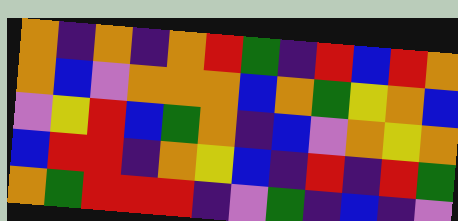[["orange", "indigo", "orange", "indigo", "orange", "red", "green", "indigo", "red", "blue", "red", "orange"], ["orange", "blue", "violet", "orange", "orange", "orange", "blue", "orange", "green", "yellow", "orange", "blue"], ["violet", "yellow", "red", "blue", "green", "orange", "indigo", "blue", "violet", "orange", "yellow", "orange"], ["blue", "red", "red", "indigo", "orange", "yellow", "blue", "indigo", "red", "indigo", "red", "green"], ["orange", "green", "red", "red", "red", "indigo", "violet", "green", "indigo", "blue", "indigo", "violet"]]